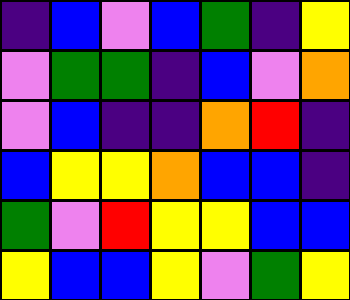[["indigo", "blue", "violet", "blue", "green", "indigo", "yellow"], ["violet", "green", "green", "indigo", "blue", "violet", "orange"], ["violet", "blue", "indigo", "indigo", "orange", "red", "indigo"], ["blue", "yellow", "yellow", "orange", "blue", "blue", "indigo"], ["green", "violet", "red", "yellow", "yellow", "blue", "blue"], ["yellow", "blue", "blue", "yellow", "violet", "green", "yellow"]]